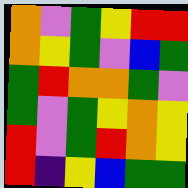[["orange", "violet", "green", "yellow", "red", "red"], ["orange", "yellow", "green", "violet", "blue", "green"], ["green", "red", "orange", "orange", "green", "violet"], ["green", "violet", "green", "yellow", "orange", "yellow"], ["red", "violet", "green", "red", "orange", "yellow"], ["red", "indigo", "yellow", "blue", "green", "green"]]